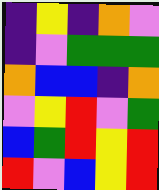[["indigo", "yellow", "indigo", "orange", "violet"], ["indigo", "violet", "green", "green", "green"], ["orange", "blue", "blue", "indigo", "orange"], ["violet", "yellow", "red", "violet", "green"], ["blue", "green", "red", "yellow", "red"], ["red", "violet", "blue", "yellow", "red"]]